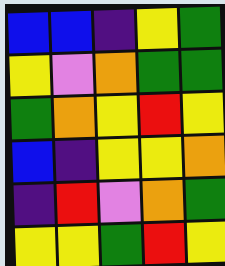[["blue", "blue", "indigo", "yellow", "green"], ["yellow", "violet", "orange", "green", "green"], ["green", "orange", "yellow", "red", "yellow"], ["blue", "indigo", "yellow", "yellow", "orange"], ["indigo", "red", "violet", "orange", "green"], ["yellow", "yellow", "green", "red", "yellow"]]